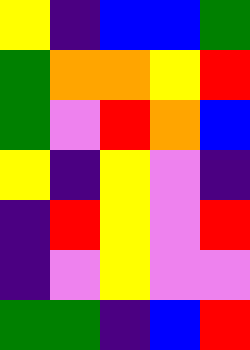[["yellow", "indigo", "blue", "blue", "green"], ["green", "orange", "orange", "yellow", "red"], ["green", "violet", "red", "orange", "blue"], ["yellow", "indigo", "yellow", "violet", "indigo"], ["indigo", "red", "yellow", "violet", "red"], ["indigo", "violet", "yellow", "violet", "violet"], ["green", "green", "indigo", "blue", "red"]]